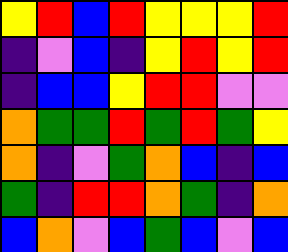[["yellow", "red", "blue", "red", "yellow", "yellow", "yellow", "red"], ["indigo", "violet", "blue", "indigo", "yellow", "red", "yellow", "red"], ["indigo", "blue", "blue", "yellow", "red", "red", "violet", "violet"], ["orange", "green", "green", "red", "green", "red", "green", "yellow"], ["orange", "indigo", "violet", "green", "orange", "blue", "indigo", "blue"], ["green", "indigo", "red", "red", "orange", "green", "indigo", "orange"], ["blue", "orange", "violet", "blue", "green", "blue", "violet", "blue"]]